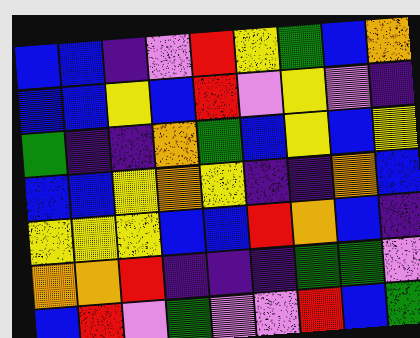[["blue", "blue", "indigo", "violet", "red", "yellow", "green", "blue", "orange"], ["blue", "blue", "yellow", "blue", "red", "violet", "yellow", "violet", "indigo"], ["green", "indigo", "indigo", "orange", "green", "blue", "yellow", "blue", "yellow"], ["blue", "blue", "yellow", "orange", "yellow", "indigo", "indigo", "orange", "blue"], ["yellow", "yellow", "yellow", "blue", "blue", "red", "orange", "blue", "indigo"], ["orange", "orange", "red", "indigo", "indigo", "indigo", "green", "green", "violet"], ["blue", "red", "violet", "green", "violet", "violet", "red", "blue", "green"]]